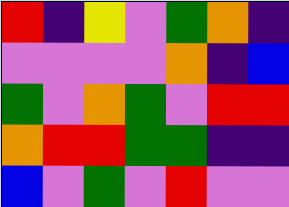[["red", "indigo", "yellow", "violet", "green", "orange", "indigo"], ["violet", "violet", "violet", "violet", "orange", "indigo", "blue"], ["green", "violet", "orange", "green", "violet", "red", "red"], ["orange", "red", "red", "green", "green", "indigo", "indigo"], ["blue", "violet", "green", "violet", "red", "violet", "violet"]]